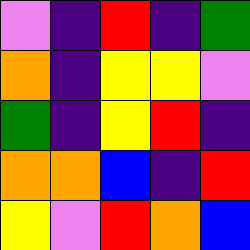[["violet", "indigo", "red", "indigo", "green"], ["orange", "indigo", "yellow", "yellow", "violet"], ["green", "indigo", "yellow", "red", "indigo"], ["orange", "orange", "blue", "indigo", "red"], ["yellow", "violet", "red", "orange", "blue"]]